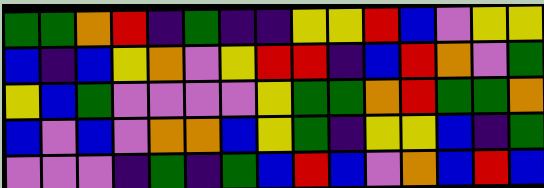[["green", "green", "orange", "red", "indigo", "green", "indigo", "indigo", "yellow", "yellow", "red", "blue", "violet", "yellow", "yellow"], ["blue", "indigo", "blue", "yellow", "orange", "violet", "yellow", "red", "red", "indigo", "blue", "red", "orange", "violet", "green"], ["yellow", "blue", "green", "violet", "violet", "violet", "violet", "yellow", "green", "green", "orange", "red", "green", "green", "orange"], ["blue", "violet", "blue", "violet", "orange", "orange", "blue", "yellow", "green", "indigo", "yellow", "yellow", "blue", "indigo", "green"], ["violet", "violet", "violet", "indigo", "green", "indigo", "green", "blue", "red", "blue", "violet", "orange", "blue", "red", "blue"]]